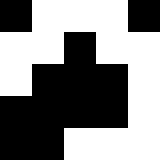[["black", "white", "white", "white", "black"], ["white", "white", "black", "white", "white"], ["white", "black", "black", "black", "white"], ["black", "black", "black", "black", "white"], ["black", "black", "white", "white", "white"]]